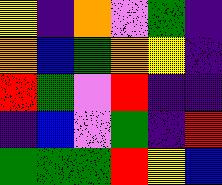[["yellow", "indigo", "orange", "violet", "green", "indigo"], ["orange", "blue", "green", "orange", "yellow", "indigo"], ["red", "green", "violet", "red", "indigo", "indigo"], ["indigo", "blue", "violet", "green", "indigo", "red"], ["green", "green", "green", "red", "yellow", "blue"]]